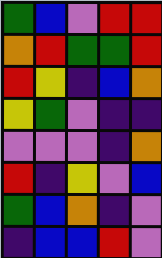[["green", "blue", "violet", "red", "red"], ["orange", "red", "green", "green", "red"], ["red", "yellow", "indigo", "blue", "orange"], ["yellow", "green", "violet", "indigo", "indigo"], ["violet", "violet", "violet", "indigo", "orange"], ["red", "indigo", "yellow", "violet", "blue"], ["green", "blue", "orange", "indigo", "violet"], ["indigo", "blue", "blue", "red", "violet"]]